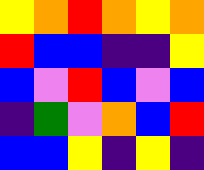[["yellow", "orange", "red", "orange", "yellow", "orange"], ["red", "blue", "blue", "indigo", "indigo", "yellow"], ["blue", "violet", "red", "blue", "violet", "blue"], ["indigo", "green", "violet", "orange", "blue", "red"], ["blue", "blue", "yellow", "indigo", "yellow", "indigo"]]